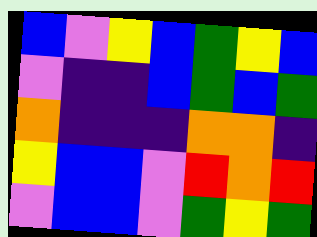[["blue", "violet", "yellow", "blue", "green", "yellow", "blue"], ["violet", "indigo", "indigo", "blue", "green", "blue", "green"], ["orange", "indigo", "indigo", "indigo", "orange", "orange", "indigo"], ["yellow", "blue", "blue", "violet", "red", "orange", "red"], ["violet", "blue", "blue", "violet", "green", "yellow", "green"]]